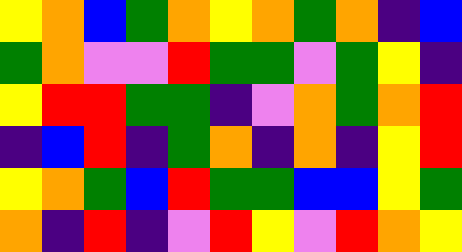[["yellow", "orange", "blue", "green", "orange", "yellow", "orange", "green", "orange", "indigo", "blue"], ["green", "orange", "violet", "violet", "red", "green", "green", "violet", "green", "yellow", "indigo"], ["yellow", "red", "red", "green", "green", "indigo", "violet", "orange", "green", "orange", "red"], ["indigo", "blue", "red", "indigo", "green", "orange", "indigo", "orange", "indigo", "yellow", "red"], ["yellow", "orange", "green", "blue", "red", "green", "green", "blue", "blue", "yellow", "green"], ["orange", "indigo", "red", "indigo", "violet", "red", "yellow", "violet", "red", "orange", "yellow"]]